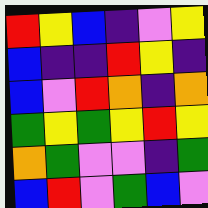[["red", "yellow", "blue", "indigo", "violet", "yellow"], ["blue", "indigo", "indigo", "red", "yellow", "indigo"], ["blue", "violet", "red", "orange", "indigo", "orange"], ["green", "yellow", "green", "yellow", "red", "yellow"], ["orange", "green", "violet", "violet", "indigo", "green"], ["blue", "red", "violet", "green", "blue", "violet"]]